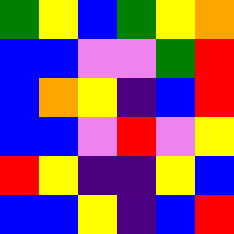[["green", "yellow", "blue", "green", "yellow", "orange"], ["blue", "blue", "violet", "violet", "green", "red"], ["blue", "orange", "yellow", "indigo", "blue", "red"], ["blue", "blue", "violet", "red", "violet", "yellow"], ["red", "yellow", "indigo", "indigo", "yellow", "blue"], ["blue", "blue", "yellow", "indigo", "blue", "red"]]